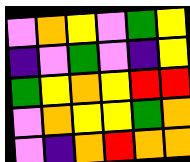[["violet", "orange", "yellow", "violet", "green", "yellow"], ["indigo", "violet", "green", "violet", "indigo", "yellow"], ["green", "yellow", "orange", "yellow", "red", "red"], ["violet", "orange", "yellow", "yellow", "green", "orange"], ["violet", "indigo", "orange", "red", "orange", "orange"]]